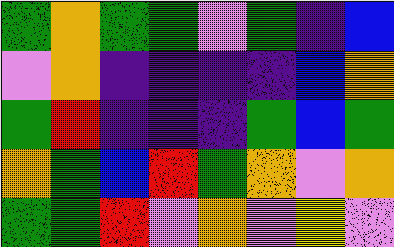[["green", "orange", "green", "green", "violet", "green", "indigo", "blue"], ["violet", "orange", "indigo", "indigo", "indigo", "indigo", "blue", "orange"], ["green", "red", "indigo", "indigo", "indigo", "green", "blue", "green"], ["orange", "green", "blue", "red", "green", "orange", "violet", "orange"], ["green", "green", "red", "violet", "orange", "violet", "yellow", "violet"]]